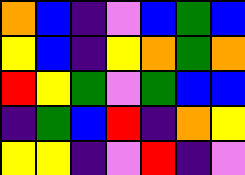[["orange", "blue", "indigo", "violet", "blue", "green", "blue"], ["yellow", "blue", "indigo", "yellow", "orange", "green", "orange"], ["red", "yellow", "green", "violet", "green", "blue", "blue"], ["indigo", "green", "blue", "red", "indigo", "orange", "yellow"], ["yellow", "yellow", "indigo", "violet", "red", "indigo", "violet"]]